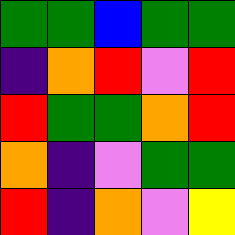[["green", "green", "blue", "green", "green"], ["indigo", "orange", "red", "violet", "red"], ["red", "green", "green", "orange", "red"], ["orange", "indigo", "violet", "green", "green"], ["red", "indigo", "orange", "violet", "yellow"]]